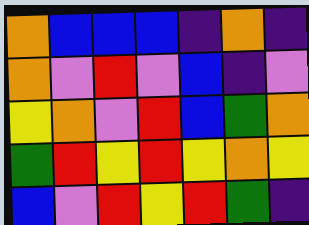[["orange", "blue", "blue", "blue", "indigo", "orange", "indigo"], ["orange", "violet", "red", "violet", "blue", "indigo", "violet"], ["yellow", "orange", "violet", "red", "blue", "green", "orange"], ["green", "red", "yellow", "red", "yellow", "orange", "yellow"], ["blue", "violet", "red", "yellow", "red", "green", "indigo"]]